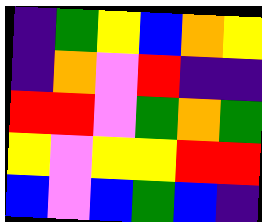[["indigo", "green", "yellow", "blue", "orange", "yellow"], ["indigo", "orange", "violet", "red", "indigo", "indigo"], ["red", "red", "violet", "green", "orange", "green"], ["yellow", "violet", "yellow", "yellow", "red", "red"], ["blue", "violet", "blue", "green", "blue", "indigo"]]